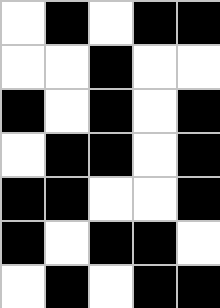[["white", "black", "white", "black", "black"], ["white", "white", "black", "white", "white"], ["black", "white", "black", "white", "black"], ["white", "black", "black", "white", "black"], ["black", "black", "white", "white", "black"], ["black", "white", "black", "black", "white"], ["white", "black", "white", "black", "black"]]